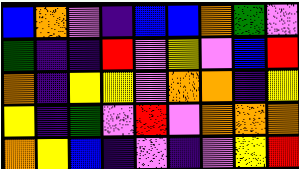[["blue", "orange", "violet", "indigo", "blue", "blue", "orange", "green", "violet"], ["green", "indigo", "indigo", "red", "violet", "yellow", "violet", "blue", "red"], ["orange", "indigo", "yellow", "yellow", "violet", "orange", "orange", "indigo", "yellow"], ["yellow", "indigo", "green", "violet", "red", "violet", "orange", "orange", "orange"], ["orange", "yellow", "blue", "indigo", "violet", "indigo", "violet", "yellow", "red"]]